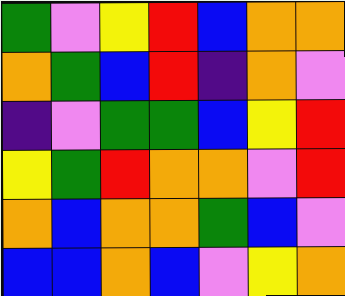[["green", "violet", "yellow", "red", "blue", "orange", "orange"], ["orange", "green", "blue", "red", "indigo", "orange", "violet"], ["indigo", "violet", "green", "green", "blue", "yellow", "red"], ["yellow", "green", "red", "orange", "orange", "violet", "red"], ["orange", "blue", "orange", "orange", "green", "blue", "violet"], ["blue", "blue", "orange", "blue", "violet", "yellow", "orange"]]